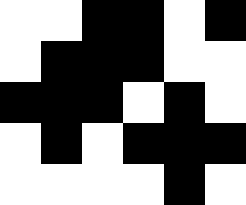[["white", "white", "black", "black", "white", "black"], ["white", "black", "black", "black", "white", "white"], ["black", "black", "black", "white", "black", "white"], ["white", "black", "white", "black", "black", "black"], ["white", "white", "white", "white", "black", "white"]]